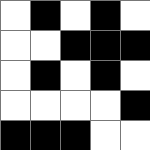[["white", "black", "white", "black", "white"], ["white", "white", "black", "black", "black"], ["white", "black", "white", "black", "white"], ["white", "white", "white", "white", "black"], ["black", "black", "black", "white", "white"]]